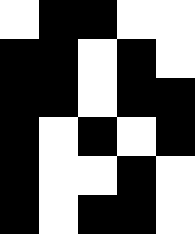[["white", "black", "black", "white", "white"], ["black", "black", "white", "black", "white"], ["black", "black", "white", "black", "black"], ["black", "white", "black", "white", "black"], ["black", "white", "white", "black", "white"], ["black", "white", "black", "black", "white"]]